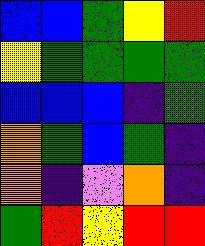[["blue", "blue", "green", "yellow", "red"], ["yellow", "green", "green", "green", "green"], ["blue", "blue", "blue", "indigo", "green"], ["orange", "green", "blue", "green", "indigo"], ["orange", "indigo", "violet", "orange", "indigo"], ["green", "red", "yellow", "red", "red"]]